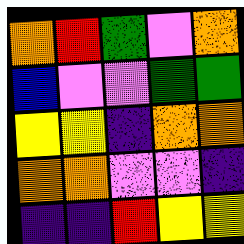[["orange", "red", "green", "violet", "orange"], ["blue", "violet", "violet", "green", "green"], ["yellow", "yellow", "indigo", "orange", "orange"], ["orange", "orange", "violet", "violet", "indigo"], ["indigo", "indigo", "red", "yellow", "yellow"]]